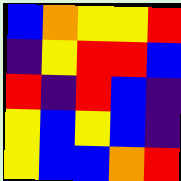[["blue", "orange", "yellow", "yellow", "red"], ["indigo", "yellow", "red", "red", "blue"], ["red", "indigo", "red", "blue", "indigo"], ["yellow", "blue", "yellow", "blue", "indigo"], ["yellow", "blue", "blue", "orange", "red"]]